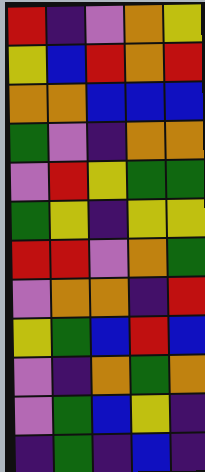[["red", "indigo", "violet", "orange", "yellow"], ["yellow", "blue", "red", "orange", "red"], ["orange", "orange", "blue", "blue", "blue"], ["green", "violet", "indigo", "orange", "orange"], ["violet", "red", "yellow", "green", "green"], ["green", "yellow", "indigo", "yellow", "yellow"], ["red", "red", "violet", "orange", "green"], ["violet", "orange", "orange", "indigo", "red"], ["yellow", "green", "blue", "red", "blue"], ["violet", "indigo", "orange", "green", "orange"], ["violet", "green", "blue", "yellow", "indigo"], ["indigo", "green", "indigo", "blue", "indigo"]]